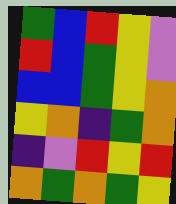[["green", "blue", "red", "yellow", "violet"], ["red", "blue", "green", "yellow", "violet"], ["blue", "blue", "green", "yellow", "orange"], ["yellow", "orange", "indigo", "green", "orange"], ["indigo", "violet", "red", "yellow", "red"], ["orange", "green", "orange", "green", "yellow"]]